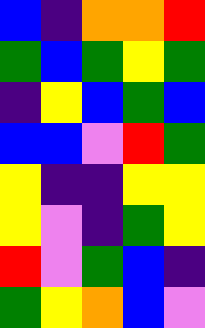[["blue", "indigo", "orange", "orange", "red"], ["green", "blue", "green", "yellow", "green"], ["indigo", "yellow", "blue", "green", "blue"], ["blue", "blue", "violet", "red", "green"], ["yellow", "indigo", "indigo", "yellow", "yellow"], ["yellow", "violet", "indigo", "green", "yellow"], ["red", "violet", "green", "blue", "indigo"], ["green", "yellow", "orange", "blue", "violet"]]